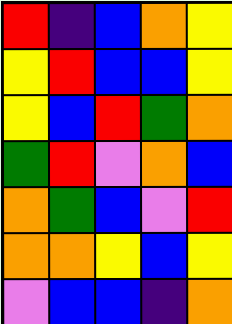[["red", "indigo", "blue", "orange", "yellow"], ["yellow", "red", "blue", "blue", "yellow"], ["yellow", "blue", "red", "green", "orange"], ["green", "red", "violet", "orange", "blue"], ["orange", "green", "blue", "violet", "red"], ["orange", "orange", "yellow", "blue", "yellow"], ["violet", "blue", "blue", "indigo", "orange"]]